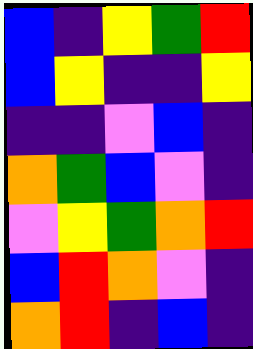[["blue", "indigo", "yellow", "green", "red"], ["blue", "yellow", "indigo", "indigo", "yellow"], ["indigo", "indigo", "violet", "blue", "indigo"], ["orange", "green", "blue", "violet", "indigo"], ["violet", "yellow", "green", "orange", "red"], ["blue", "red", "orange", "violet", "indigo"], ["orange", "red", "indigo", "blue", "indigo"]]